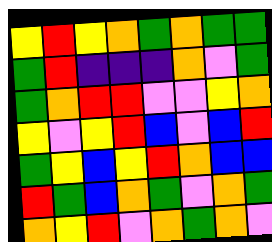[["yellow", "red", "yellow", "orange", "green", "orange", "green", "green"], ["green", "red", "indigo", "indigo", "indigo", "orange", "violet", "green"], ["green", "orange", "red", "red", "violet", "violet", "yellow", "orange"], ["yellow", "violet", "yellow", "red", "blue", "violet", "blue", "red"], ["green", "yellow", "blue", "yellow", "red", "orange", "blue", "blue"], ["red", "green", "blue", "orange", "green", "violet", "orange", "green"], ["orange", "yellow", "red", "violet", "orange", "green", "orange", "violet"]]